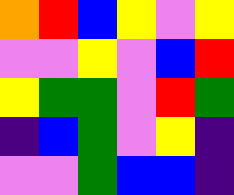[["orange", "red", "blue", "yellow", "violet", "yellow"], ["violet", "violet", "yellow", "violet", "blue", "red"], ["yellow", "green", "green", "violet", "red", "green"], ["indigo", "blue", "green", "violet", "yellow", "indigo"], ["violet", "violet", "green", "blue", "blue", "indigo"]]